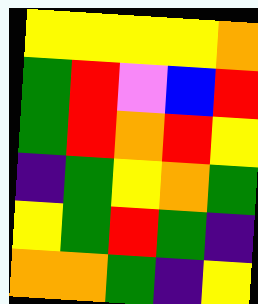[["yellow", "yellow", "yellow", "yellow", "orange"], ["green", "red", "violet", "blue", "red"], ["green", "red", "orange", "red", "yellow"], ["indigo", "green", "yellow", "orange", "green"], ["yellow", "green", "red", "green", "indigo"], ["orange", "orange", "green", "indigo", "yellow"]]